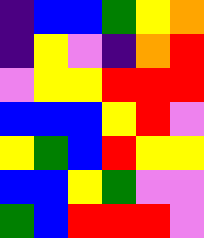[["indigo", "blue", "blue", "green", "yellow", "orange"], ["indigo", "yellow", "violet", "indigo", "orange", "red"], ["violet", "yellow", "yellow", "red", "red", "red"], ["blue", "blue", "blue", "yellow", "red", "violet"], ["yellow", "green", "blue", "red", "yellow", "yellow"], ["blue", "blue", "yellow", "green", "violet", "violet"], ["green", "blue", "red", "red", "red", "violet"]]